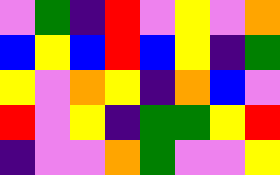[["violet", "green", "indigo", "red", "violet", "yellow", "violet", "orange"], ["blue", "yellow", "blue", "red", "blue", "yellow", "indigo", "green"], ["yellow", "violet", "orange", "yellow", "indigo", "orange", "blue", "violet"], ["red", "violet", "yellow", "indigo", "green", "green", "yellow", "red"], ["indigo", "violet", "violet", "orange", "green", "violet", "violet", "yellow"]]